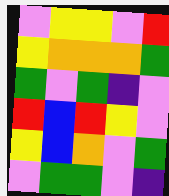[["violet", "yellow", "yellow", "violet", "red"], ["yellow", "orange", "orange", "orange", "green"], ["green", "violet", "green", "indigo", "violet"], ["red", "blue", "red", "yellow", "violet"], ["yellow", "blue", "orange", "violet", "green"], ["violet", "green", "green", "violet", "indigo"]]